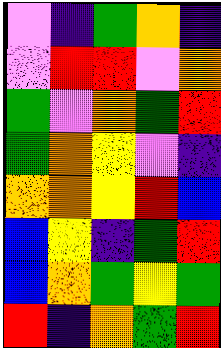[["violet", "indigo", "green", "orange", "indigo"], ["violet", "red", "red", "violet", "orange"], ["green", "violet", "orange", "green", "red"], ["green", "orange", "yellow", "violet", "indigo"], ["orange", "orange", "yellow", "red", "blue"], ["blue", "yellow", "indigo", "green", "red"], ["blue", "orange", "green", "yellow", "green"], ["red", "indigo", "orange", "green", "red"]]